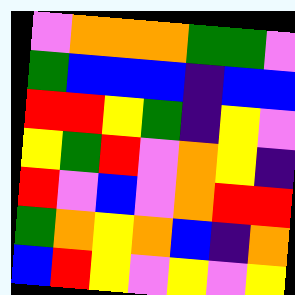[["violet", "orange", "orange", "orange", "green", "green", "violet"], ["green", "blue", "blue", "blue", "indigo", "blue", "blue"], ["red", "red", "yellow", "green", "indigo", "yellow", "violet"], ["yellow", "green", "red", "violet", "orange", "yellow", "indigo"], ["red", "violet", "blue", "violet", "orange", "red", "red"], ["green", "orange", "yellow", "orange", "blue", "indigo", "orange"], ["blue", "red", "yellow", "violet", "yellow", "violet", "yellow"]]